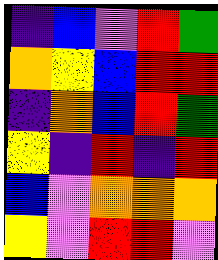[["indigo", "blue", "violet", "red", "green"], ["orange", "yellow", "blue", "red", "red"], ["indigo", "orange", "blue", "red", "green"], ["yellow", "indigo", "red", "indigo", "red"], ["blue", "violet", "orange", "orange", "orange"], ["yellow", "violet", "red", "red", "violet"]]